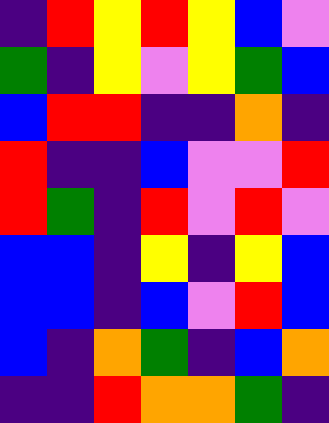[["indigo", "red", "yellow", "red", "yellow", "blue", "violet"], ["green", "indigo", "yellow", "violet", "yellow", "green", "blue"], ["blue", "red", "red", "indigo", "indigo", "orange", "indigo"], ["red", "indigo", "indigo", "blue", "violet", "violet", "red"], ["red", "green", "indigo", "red", "violet", "red", "violet"], ["blue", "blue", "indigo", "yellow", "indigo", "yellow", "blue"], ["blue", "blue", "indigo", "blue", "violet", "red", "blue"], ["blue", "indigo", "orange", "green", "indigo", "blue", "orange"], ["indigo", "indigo", "red", "orange", "orange", "green", "indigo"]]